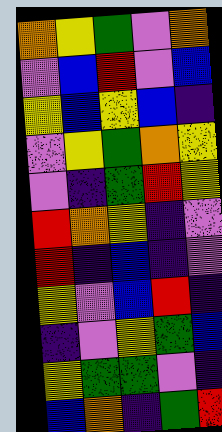[["orange", "yellow", "green", "violet", "orange"], ["violet", "blue", "red", "violet", "blue"], ["yellow", "blue", "yellow", "blue", "indigo"], ["violet", "yellow", "green", "orange", "yellow"], ["violet", "indigo", "green", "red", "yellow"], ["red", "orange", "yellow", "indigo", "violet"], ["red", "indigo", "blue", "indigo", "violet"], ["yellow", "violet", "blue", "red", "indigo"], ["indigo", "violet", "yellow", "green", "blue"], ["yellow", "green", "green", "violet", "indigo"], ["blue", "orange", "indigo", "green", "red"]]